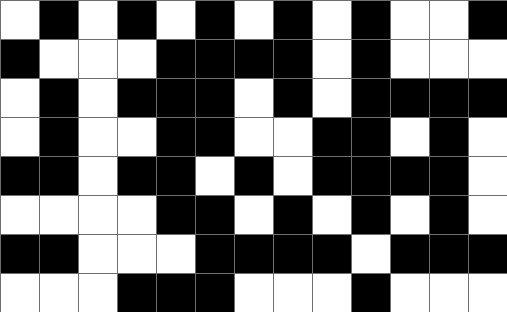[["white", "black", "white", "black", "white", "black", "white", "black", "white", "black", "white", "white", "black"], ["black", "white", "white", "white", "black", "black", "black", "black", "white", "black", "white", "white", "white"], ["white", "black", "white", "black", "black", "black", "white", "black", "white", "black", "black", "black", "black"], ["white", "black", "white", "white", "black", "black", "white", "white", "black", "black", "white", "black", "white"], ["black", "black", "white", "black", "black", "white", "black", "white", "black", "black", "black", "black", "white"], ["white", "white", "white", "white", "black", "black", "white", "black", "white", "black", "white", "black", "white"], ["black", "black", "white", "white", "white", "black", "black", "black", "black", "white", "black", "black", "black"], ["white", "white", "white", "black", "black", "black", "white", "white", "white", "black", "white", "white", "white"]]